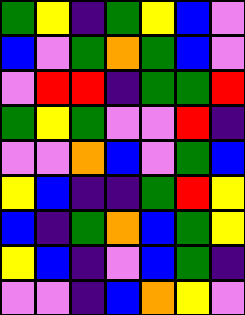[["green", "yellow", "indigo", "green", "yellow", "blue", "violet"], ["blue", "violet", "green", "orange", "green", "blue", "violet"], ["violet", "red", "red", "indigo", "green", "green", "red"], ["green", "yellow", "green", "violet", "violet", "red", "indigo"], ["violet", "violet", "orange", "blue", "violet", "green", "blue"], ["yellow", "blue", "indigo", "indigo", "green", "red", "yellow"], ["blue", "indigo", "green", "orange", "blue", "green", "yellow"], ["yellow", "blue", "indigo", "violet", "blue", "green", "indigo"], ["violet", "violet", "indigo", "blue", "orange", "yellow", "violet"]]